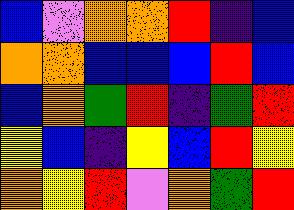[["blue", "violet", "orange", "orange", "red", "indigo", "blue"], ["orange", "orange", "blue", "blue", "blue", "red", "blue"], ["blue", "orange", "green", "red", "indigo", "green", "red"], ["yellow", "blue", "indigo", "yellow", "blue", "red", "yellow"], ["orange", "yellow", "red", "violet", "orange", "green", "red"]]